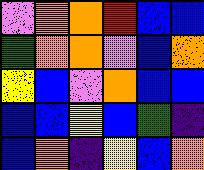[["violet", "orange", "orange", "red", "blue", "blue"], ["green", "orange", "orange", "violet", "blue", "orange"], ["yellow", "blue", "violet", "orange", "blue", "blue"], ["blue", "blue", "yellow", "blue", "green", "indigo"], ["blue", "orange", "indigo", "yellow", "blue", "orange"]]